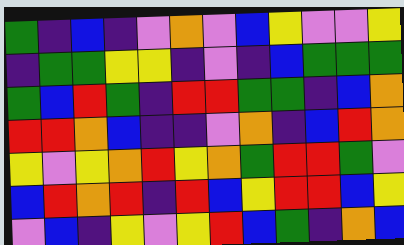[["green", "indigo", "blue", "indigo", "violet", "orange", "violet", "blue", "yellow", "violet", "violet", "yellow"], ["indigo", "green", "green", "yellow", "yellow", "indigo", "violet", "indigo", "blue", "green", "green", "green"], ["green", "blue", "red", "green", "indigo", "red", "red", "green", "green", "indigo", "blue", "orange"], ["red", "red", "orange", "blue", "indigo", "indigo", "violet", "orange", "indigo", "blue", "red", "orange"], ["yellow", "violet", "yellow", "orange", "red", "yellow", "orange", "green", "red", "red", "green", "violet"], ["blue", "red", "orange", "red", "indigo", "red", "blue", "yellow", "red", "red", "blue", "yellow"], ["violet", "blue", "indigo", "yellow", "violet", "yellow", "red", "blue", "green", "indigo", "orange", "blue"]]